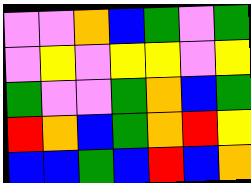[["violet", "violet", "orange", "blue", "green", "violet", "green"], ["violet", "yellow", "violet", "yellow", "yellow", "violet", "yellow"], ["green", "violet", "violet", "green", "orange", "blue", "green"], ["red", "orange", "blue", "green", "orange", "red", "yellow"], ["blue", "blue", "green", "blue", "red", "blue", "orange"]]